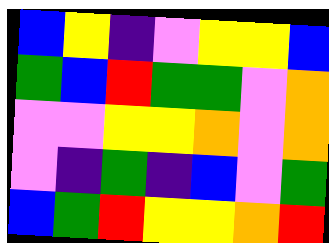[["blue", "yellow", "indigo", "violet", "yellow", "yellow", "blue"], ["green", "blue", "red", "green", "green", "violet", "orange"], ["violet", "violet", "yellow", "yellow", "orange", "violet", "orange"], ["violet", "indigo", "green", "indigo", "blue", "violet", "green"], ["blue", "green", "red", "yellow", "yellow", "orange", "red"]]